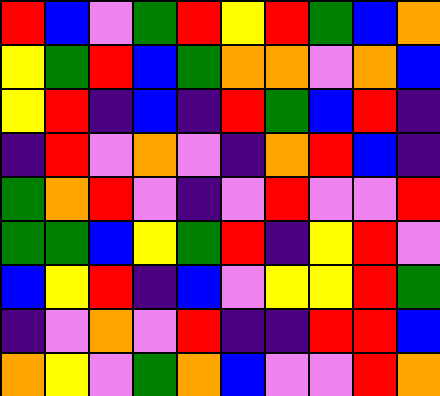[["red", "blue", "violet", "green", "red", "yellow", "red", "green", "blue", "orange"], ["yellow", "green", "red", "blue", "green", "orange", "orange", "violet", "orange", "blue"], ["yellow", "red", "indigo", "blue", "indigo", "red", "green", "blue", "red", "indigo"], ["indigo", "red", "violet", "orange", "violet", "indigo", "orange", "red", "blue", "indigo"], ["green", "orange", "red", "violet", "indigo", "violet", "red", "violet", "violet", "red"], ["green", "green", "blue", "yellow", "green", "red", "indigo", "yellow", "red", "violet"], ["blue", "yellow", "red", "indigo", "blue", "violet", "yellow", "yellow", "red", "green"], ["indigo", "violet", "orange", "violet", "red", "indigo", "indigo", "red", "red", "blue"], ["orange", "yellow", "violet", "green", "orange", "blue", "violet", "violet", "red", "orange"]]